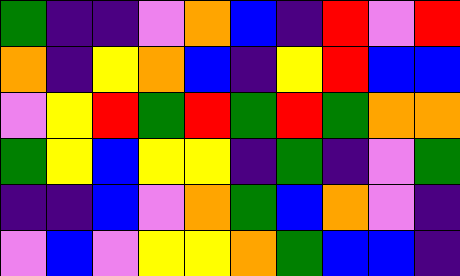[["green", "indigo", "indigo", "violet", "orange", "blue", "indigo", "red", "violet", "red"], ["orange", "indigo", "yellow", "orange", "blue", "indigo", "yellow", "red", "blue", "blue"], ["violet", "yellow", "red", "green", "red", "green", "red", "green", "orange", "orange"], ["green", "yellow", "blue", "yellow", "yellow", "indigo", "green", "indigo", "violet", "green"], ["indigo", "indigo", "blue", "violet", "orange", "green", "blue", "orange", "violet", "indigo"], ["violet", "blue", "violet", "yellow", "yellow", "orange", "green", "blue", "blue", "indigo"]]